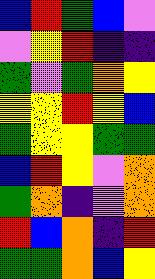[["blue", "red", "green", "blue", "violet"], ["violet", "yellow", "red", "indigo", "indigo"], ["green", "violet", "green", "orange", "yellow"], ["yellow", "yellow", "red", "yellow", "blue"], ["green", "yellow", "yellow", "green", "green"], ["blue", "red", "yellow", "violet", "orange"], ["green", "orange", "indigo", "violet", "orange"], ["red", "blue", "orange", "indigo", "red"], ["green", "green", "orange", "blue", "yellow"]]